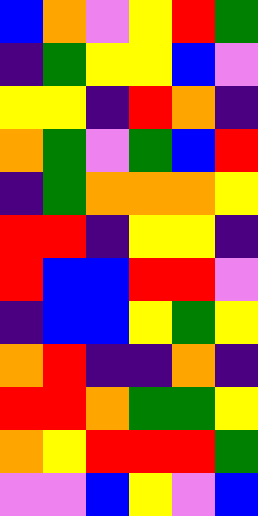[["blue", "orange", "violet", "yellow", "red", "green"], ["indigo", "green", "yellow", "yellow", "blue", "violet"], ["yellow", "yellow", "indigo", "red", "orange", "indigo"], ["orange", "green", "violet", "green", "blue", "red"], ["indigo", "green", "orange", "orange", "orange", "yellow"], ["red", "red", "indigo", "yellow", "yellow", "indigo"], ["red", "blue", "blue", "red", "red", "violet"], ["indigo", "blue", "blue", "yellow", "green", "yellow"], ["orange", "red", "indigo", "indigo", "orange", "indigo"], ["red", "red", "orange", "green", "green", "yellow"], ["orange", "yellow", "red", "red", "red", "green"], ["violet", "violet", "blue", "yellow", "violet", "blue"]]